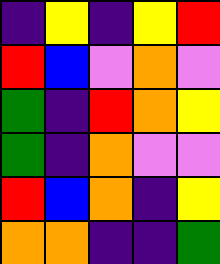[["indigo", "yellow", "indigo", "yellow", "red"], ["red", "blue", "violet", "orange", "violet"], ["green", "indigo", "red", "orange", "yellow"], ["green", "indigo", "orange", "violet", "violet"], ["red", "blue", "orange", "indigo", "yellow"], ["orange", "orange", "indigo", "indigo", "green"]]